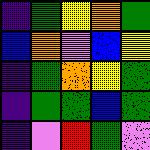[["indigo", "green", "yellow", "orange", "green"], ["blue", "orange", "violet", "blue", "yellow"], ["indigo", "green", "orange", "yellow", "green"], ["indigo", "green", "green", "blue", "green"], ["indigo", "violet", "red", "green", "violet"]]